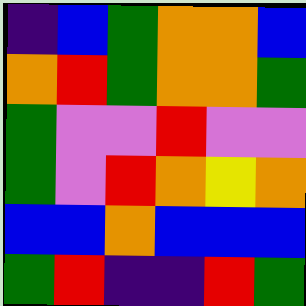[["indigo", "blue", "green", "orange", "orange", "blue"], ["orange", "red", "green", "orange", "orange", "green"], ["green", "violet", "violet", "red", "violet", "violet"], ["green", "violet", "red", "orange", "yellow", "orange"], ["blue", "blue", "orange", "blue", "blue", "blue"], ["green", "red", "indigo", "indigo", "red", "green"]]